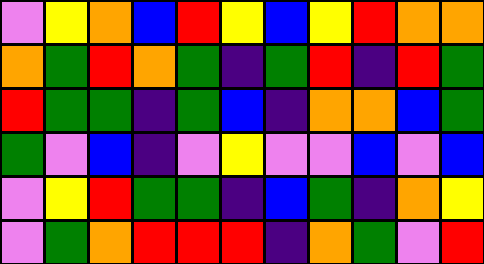[["violet", "yellow", "orange", "blue", "red", "yellow", "blue", "yellow", "red", "orange", "orange"], ["orange", "green", "red", "orange", "green", "indigo", "green", "red", "indigo", "red", "green"], ["red", "green", "green", "indigo", "green", "blue", "indigo", "orange", "orange", "blue", "green"], ["green", "violet", "blue", "indigo", "violet", "yellow", "violet", "violet", "blue", "violet", "blue"], ["violet", "yellow", "red", "green", "green", "indigo", "blue", "green", "indigo", "orange", "yellow"], ["violet", "green", "orange", "red", "red", "red", "indigo", "orange", "green", "violet", "red"]]